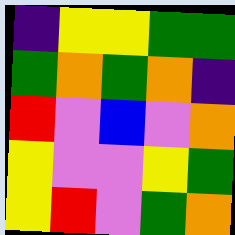[["indigo", "yellow", "yellow", "green", "green"], ["green", "orange", "green", "orange", "indigo"], ["red", "violet", "blue", "violet", "orange"], ["yellow", "violet", "violet", "yellow", "green"], ["yellow", "red", "violet", "green", "orange"]]